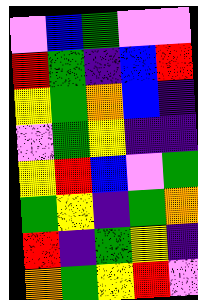[["violet", "blue", "green", "violet", "violet"], ["red", "green", "indigo", "blue", "red"], ["yellow", "green", "orange", "blue", "indigo"], ["violet", "green", "yellow", "indigo", "indigo"], ["yellow", "red", "blue", "violet", "green"], ["green", "yellow", "indigo", "green", "orange"], ["red", "indigo", "green", "yellow", "indigo"], ["orange", "green", "yellow", "red", "violet"]]